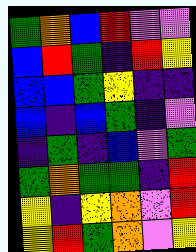[["green", "orange", "blue", "red", "violet", "violet"], ["blue", "red", "green", "indigo", "red", "yellow"], ["blue", "blue", "green", "yellow", "indigo", "indigo"], ["blue", "indigo", "blue", "green", "indigo", "violet"], ["indigo", "green", "indigo", "blue", "violet", "green"], ["green", "orange", "green", "green", "indigo", "red"], ["yellow", "indigo", "yellow", "orange", "violet", "red"], ["yellow", "red", "green", "orange", "violet", "yellow"]]